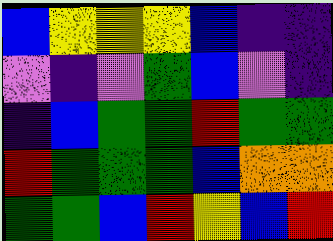[["blue", "yellow", "yellow", "yellow", "blue", "indigo", "indigo"], ["violet", "indigo", "violet", "green", "blue", "violet", "indigo"], ["indigo", "blue", "green", "green", "red", "green", "green"], ["red", "green", "green", "green", "blue", "orange", "orange"], ["green", "green", "blue", "red", "yellow", "blue", "red"]]